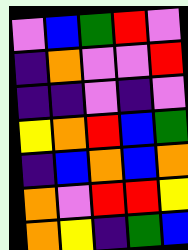[["violet", "blue", "green", "red", "violet"], ["indigo", "orange", "violet", "violet", "red"], ["indigo", "indigo", "violet", "indigo", "violet"], ["yellow", "orange", "red", "blue", "green"], ["indigo", "blue", "orange", "blue", "orange"], ["orange", "violet", "red", "red", "yellow"], ["orange", "yellow", "indigo", "green", "blue"]]